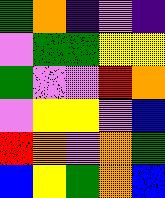[["green", "orange", "indigo", "violet", "indigo"], ["violet", "green", "green", "yellow", "yellow"], ["green", "violet", "violet", "red", "orange"], ["violet", "yellow", "yellow", "violet", "blue"], ["red", "orange", "violet", "orange", "green"], ["blue", "yellow", "green", "orange", "blue"]]